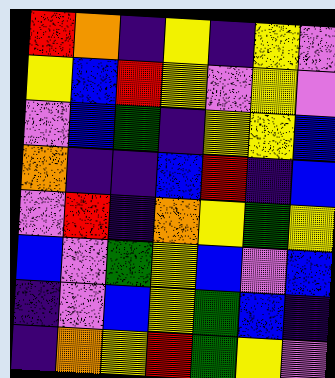[["red", "orange", "indigo", "yellow", "indigo", "yellow", "violet"], ["yellow", "blue", "red", "yellow", "violet", "yellow", "violet"], ["violet", "blue", "green", "indigo", "yellow", "yellow", "blue"], ["orange", "indigo", "indigo", "blue", "red", "indigo", "blue"], ["violet", "red", "indigo", "orange", "yellow", "green", "yellow"], ["blue", "violet", "green", "yellow", "blue", "violet", "blue"], ["indigo", "violet", "blue", "yellow", "green", "blue", "indigo"], ["indigo", "orange", "yellow", "red", "green", "yellow", "violet"]]